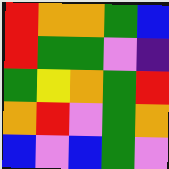[["red", "orange", "orange", "green", "blue"], ["red", "green", "green", "violet", "indigo"], ["green", "yellow", "orange", "green", "red"], ["orange", "red", "violet", "green", "orange"], ["blue", "violet", "blue", "green", "violet"]]